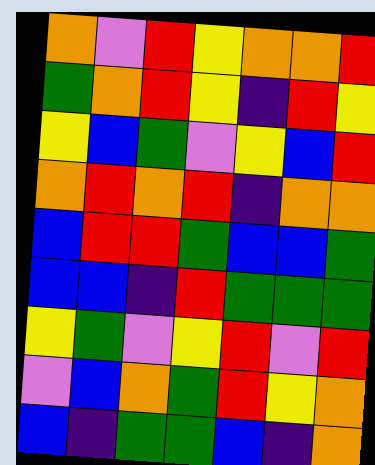[["orange", "violet", "red", "yellow", "orange", "orange", "red"], ["green", "orange", "red", "yellow", "indigo", "red", "yellow"], ["yellow", "blue", "green", "violet", "yellow", "blue", "red"], ["orange", "red", "orange", "red", "indigo", "orange", "orange"], ["blue", "red", "red", "green", "blue", "blue", "green"], ["blue", "blue", "indigo", "red", "green", "green", "green"], ["yellow", "green", "violet", "yellow", "red", "violet", "red"], ["violet", "blue", "orange", "green", "red", "yellow", "orange"], ["blue", "indigo", "green", "green", "blue", "indigo", "orange"]]